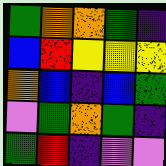[["green", "orange", "orange", "green", "indigo"], ["blue", "red", "yellow", "yellow", "yellow"], ["orange", "blue", "indigo", "blue", "green"], ["violet", "green", "orange", "green", "indigo"], ["green", "red", "indigo", "violet", "violet"]]